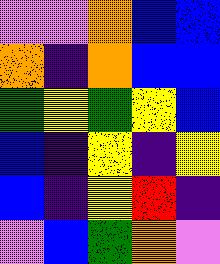[["violet", "violet", "orange", "blue", "blue"], ["orange", "indigo", "orange", "blue", "blue"], ["green", "yellow", "green", "yellow", "blue"], ["blue", "indigo", "yellow", "indigo", "yellow"], ["blue", "indigo", "yellow", "red", "indigo"], ["violet", "blue", "green", "orange", "violet"]]